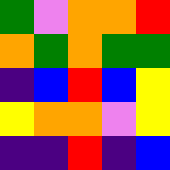[["green", "violet", "orange", "orange", "red"], ["orange", "green", "orange", "green", "green"], ["indigo", "blue", "red", "blue", "yellow"], ["yellow", "orange", "orange", "violet", "yellow"], ["indigo", "indigo", "red", "indigo", "blue"]]